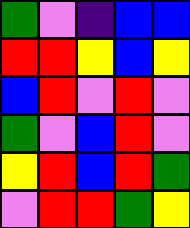[["green", "violet", "indigo", "blue", "blue"], ["red", "red", "yellow", "blue", "yellow"], ["blue", "red", "violet", "red", "violet"], ["green", "violet", "blue", "red", "violet"], ["yellow", "red", "blue", "red", "green"], ["violet", "red", "red", "green", "yellow"]]